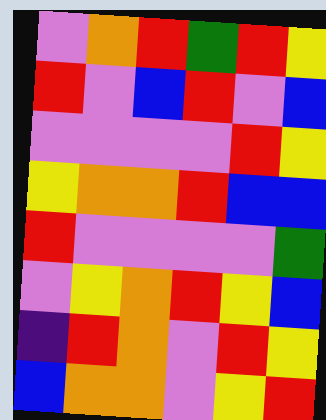[["violet", "orange", "red", "green", "red", "yellow"], ["red", "violet", "blue", "red", "violet", "blue"], ["violet", "violet", "violet", "violet", "red", "yellow"], ["yellow", "orange", "orange", "red", "blue", "blue"], ["red", "violet", "violet", "violet", "violet", "green"], ["violet", "yellow", "orange", "red", "yellow", "blue"], ["indigo", "red", "orange", "violet", "red", "yellow"], ["blue", "orange", "orange", "violet", "yellow", "red"]]